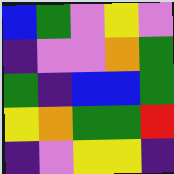[["blue", "green", "violet", "yellow", "violet"], ["indigo", "violet", "violet", "orange", "green"], ["green", "indigo", "blue", "blue", "green"], ["yellow", "orange", "green", "green", "red"], ["indigo", "violet", "yellow", "yellow", "indigo"]]